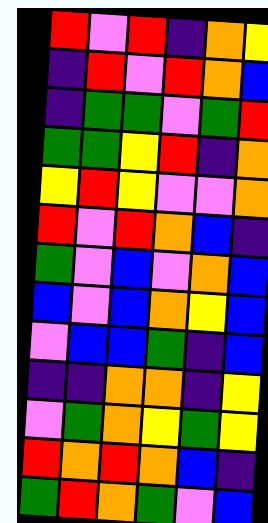[["red", "violet", "red", "indigo", "orange", "yellow"], ["indigo", "red", "violet", "red", "orange", "blue"], ["indigo", "green", "green", "violet", "green", "red"], ["green", "green", "yellow", "red", "indigo", "orange"], ["yellow", "red", "yellow", "violet", "violet", "orange"], ["red", "violet", "red", "orange", "blue", "indigo"], ["green", "violet", "blue", "violet", "orange", "blue"], ["blue", "violet", "blue", "orange", "yellow", "blue"], ["violet", "blue", "blue", "green", "indigo", "blue"], ["indigo", "indigo", "orange", "orange", "indigo", "yellow"], ["violet", "green", "orange", "yellow", "green", "yellow"], ["red", "orange", "red", "orange", "blue", "indigo"], ["green", "red", "orange", "green", "violet", "blue"]]